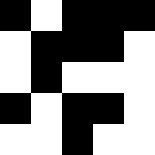[["black", "white", "black", "black", "black"], ["white", "black", "black", "black", "white"], ["white", "black", "white", "white", "white"], ["black", "white", "black", "black", "white"], ["white", "white", "black", "white", "white"]]